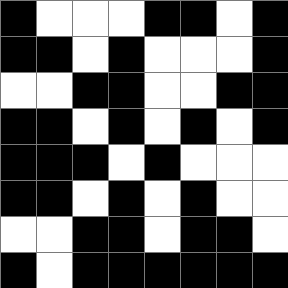[["black", "white", "white", "white", "black", "black", "white", "black"], ["black", "black", "white", "black", "white", "white", "white", "black"], ["white", "white", "black", "black", "white", "white", "black", "black"], ["black", "black", "white", "black", "white", "black", "white", "black"], ["black", "black", "black", "white", "black", "white", "white", "white"], ["black", "black", "white", "black", "white", "black", "white", "white"], ["white", "white", "black", "black", "white", "black", "black", "white"], ["black", "white", "black", "black", "black", "black", "black", "black"]]